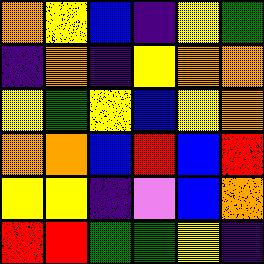[["orange", "yellow", "blue", "indigo", "yellow", "green"], ["indigo", "orange", "indigo", "yellow", "orange", "orange"], ["yellow", "green", "yellow", "blue", "yellow", "orange"], ["orange", "orange", "blue", "red", "blue", "red"], ["yellow", "yellow", "indigo", "violet", "blue", "orange"], ["red", "red", "green", "green", "yellow", "indigo"]]